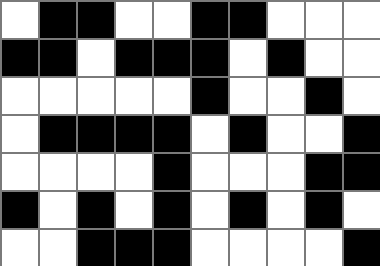[["white", "black", "black", "white", "white", "black", "black", "white", "white", "white"], ["black", "black", "white", "black", "black", "black", "white", "black", "white", "white"], ["white", "white", "white", "white", "white", "black", "white", "white", "black", "white"], ["white", "black", "black", "black", "black", "white", "black", "white", "white", "black"], ["white", "white", "white", "white", "black", "white", "white", "white", "black", "black"], ["black", "white", "black", "white", "black", "white", "black", "white", "black", "white"], ["white", "white", "black", "black", "black", "white", "white", "white", "white", "black"]]